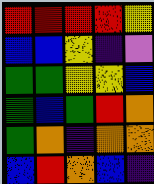[["red", "red", "red", "red", "yellow"], ["blue", "blue", "yellow", "indigo", "violet"], ["green", "green", "yellow", "yellow", "blue"], ["green", "blue", "green", "red", "orange"], ["green", "orange", "indigo", "orange", "orange"], ["blue", "red", "orange", "blue", "indigo"]]